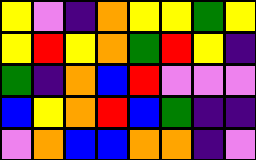[["yellow", "violet", "indigo", "orange", "yellow", "yellow", "green", "yellow"], ["yellow", "red", "yellow", "orange", "green", "red", "yellow", "indigo"], ["green", "indigo", "orange", "blue", "red", "violet", "violet", "violet"], ["blue", "yellow", "orange", "red", "blue", "green", "indigo", "indigo"], ["violet", "orange", "blue", "blue", "orange", "orange", "indigo", "violet"]]